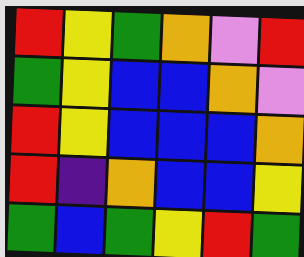[["red", "yellow", "green", "orange", "violet", "red"], ["green", "yellow", "blue", "blue", "orange", "violet"], ["red", "yellow", "blue", "blue", "blue", "orange"], ["red", "indigo", "orange", "blue", "blue", "yellow"], ["green", "blue", "green", "yellow", "red", "green"]]